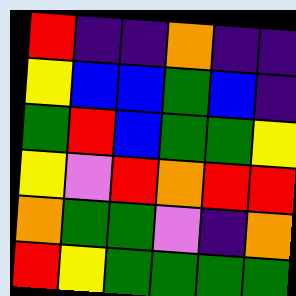[["red", "indigo", "indigo", "orange", "indigo", "indigo"], ["yellow", "blue", "blue", "green", "blue", "indigo"], ["green", "red", "blue", "green", "green", "yellow"], ["yellow", "violet", "red", "orange", "red", "red"], ["orange", "green", "green", "violet", "indigo", "orange"], ["red", "yellow", "green", "green", "green", "green"]]